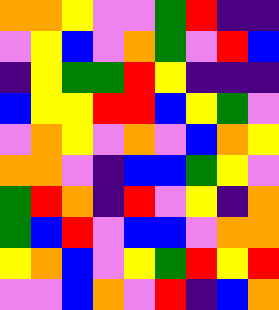[["orange", "orange", "yellow", "violet", "violet", "green", "red", "indigo", "indigo"], ["violet", "yellow", "blue", "violet", "orange", "green", "violet", "red", "blue"], ["indigo", "yellow", "green", "green", "red", "yellow", "indigo", "indigo", "indigo"], ["blue", "yellow", "yellow", "red", "red", "blue", "yellow", "green", "violet"], ["violet", "orange", "yellow", "violet", "orange", "violet", "blue", "orange", "yellow"], ["orange", "orange", "violet", "indigo", "blue", "blue", "green", "yellow", "violet"], ["green", "red", "orange", "indigo", "red", "violet", "yellow", "indigo", "orange"], ["green", "blue", "red", "violet", "blue", "blue", "violet", "orange", "orange"], ["yellow", "orange", "blue", "violet", "yellow", "green", "red", "yellow", "red"], ["violet", "violet", "blue", "orange", "violet", "red", "indigo", "blue", "orange"]]